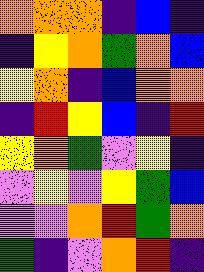[["orange", "orange", "orange", "indigo", "blue", "indigo"], ["indigo", "yellow", "orange", "green", "orange", "blue"], ["yellow", "orange", "indigo", "blue", "orange", "orange"], ["indigo", "red", "yellow", "blue", "indigo", "red"], ["yellow", "orange", "green", "violet", "yellow", "indigo"], ["violet", "yellow", "violet", "yellow", "green", "blue"], ["violet", "violet", "orange", "red", "green", "orange"], ["green", "indigo", "violet", "orange", "red", "indigo"]]